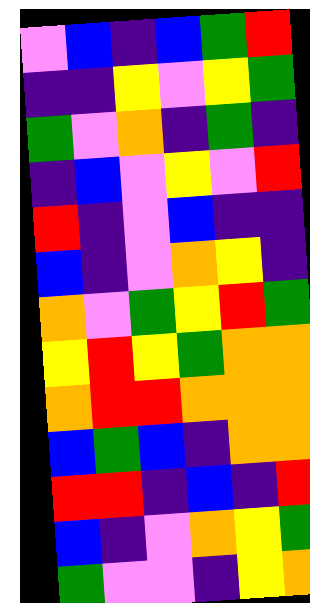[["violet", "blue", "indigo", "blue", "green", "red"], ["indigo", "indigo", "yellow", "violet", "yellow", "green"], ["green", "violet", "orange", "indigo", "green", "indigo"], ["indigo", "blue", "violet", "yellow", "violet", "red"], ["red", "indigo", "violet", "blue", "indigo", "indigo"], ["blue", "indigo", "violet", "orange", "yellow", "indigo"], ["orange", "violet", "green", "yellow", "red", "green"], ["yellow", "red", "yellow", "green", "orange", "orange"], ["orange", "red", "red", "orange", "orange", "orange"], ["blue", "green", "blue", "indigo", "orange", "orange"], ["red", "red", "indigo", "blue", "indigo", "red"], ["blue", "indigo", "violet", "orange", "yellow", "green"], ["green", "violet", "violet", "indigo", "yellow", "orange"]]